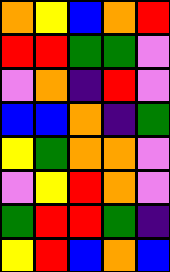[["orange", "yellow", "blue", "orange", "red"], ["red", "red", "green", "green", "violet"], ["violet", "orange", "indigo", "red", "violet"], ["blue", "blue", "orange", "indigo", "green"], ["yellow", "green", "orange", "orange", "violet"], ["violet", "yellow", "red", "orange", "violet"], ["green", "red", "red", "green", "indigo"], ["yellow", "red", "blue", "orange", "blue"]]